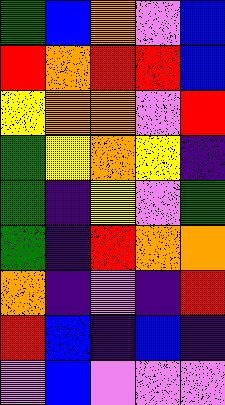[["green", "blue", "orange", "violet", "blue"], ["red", "orange", "red", "red", "blue"], ["yellow", "orange", "orange", "violet", "red"], ["green", "yellow", "orange", "yellow", "indigo"], ["green", "indigo", "yellow", "violet", "green"], ["green", "indigo", "red", "orange", "orange"], ["orange", "indigo", "violet", "indigo", "red"], ["red", "blue", "indigo", "blue", "indigo"], ["violet", "blue", "violet", "violet", "violet"]]